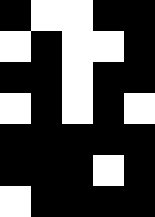[["black", "white", "white", "black", "black"], ["white", "black", "white", "white", "black"], ["black", "black", "white", "black", "black"], ["white", "black", "white", "black", "white"], ["black", "black", "black", "black", "black"], ["black", "black", "black", "white", "black"], ["white", "black", "black", "black", "black"]]